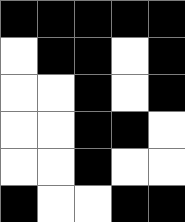[["black", "black", "black", "black", "black"], ["white", "black", "black", "white", "black"], ["white", "white", "black", "white", "black"], ["white", "white", "black", "black", "white"], ["white", "white", "black", "white", "white"], ["black", "white", "white", "black", "black"]]